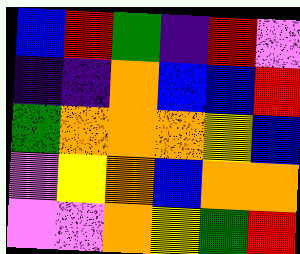[["blue", "red", "green", "indigo", "red", "violet"], ["indigo", "indigo", "orange", "blue", "blue", "red"], ["green", "orange", "orange", "orange", "yellow", "blue"], ["violet", "yellow", "orange", "blue", "orange", "orange"], ["violet", "violet", "orange", "yellow", "green", "red"]]